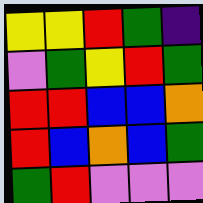[["yellow", "yellow", "red", "green", "indigo"], ["violet", "green", "yellow", "red", "green"], ["red", "red", "blue", "blue", "orange"], ["red", "blue", "orange", "blue", "green"], ["green", "red", "violet", "violet", "violet"]]